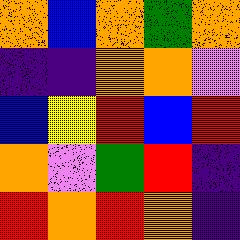[["orange", "blue", "orange", "green", "orange"], ["indigo", "indigo", "orange", "orange", "violet"], ["blue", "yellow", "red", "blue", "red"], ["orange", "violet", "green", "red", "indigo"], ["red", "orange", "red", "orange", "indigo"]]